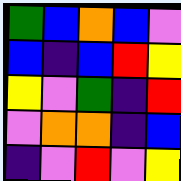[["green", "blue", "orange", "blue", "violet"], ["blue", "indigo", "blue", "red", "yellow"], ["yellow", "violet", "green", "indigo", "red"], ["violet", "orange", "orange", "indigo", "blue"], ["indigo", "violet", "red", "violet", "yellow"]]